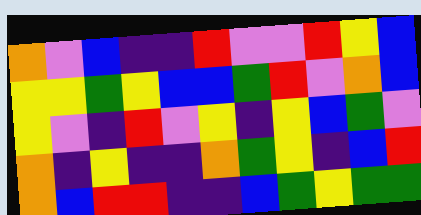[["orange", "violet", "blue", "indigo", "indigo", "red", "violet", "violet", "red", "yellow", "blue"], ["yellow", "yellow", "green", "yellow", "blue", "blue", "green", "red", "violet", "orange", "blue"], ["yellow", "violet", "indigo", "red", "violet", "yellow", "indigo", "yellow", "blue", "green", "violet"], ["orange", "indigo", "yellow", "indigo", "indigo", "orange", "green", "yellow", "indigo", "blue", "red"], ["orange", "blue", "red", "red", "indigo", "indigo", "blue", "green", "yellow", "green", "green"]]